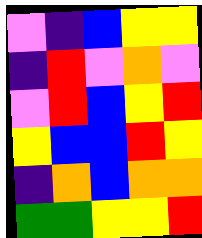[["violet", "indigo", "blue", "yellow", "yellow"], ["indigo", "red", "violet", "orange", "violet"], ["violet", "red", "blue", "yellow", "red"], ["yellow", "blue", "blue", "red", "yellow"], ["indigo", "orange", "blue", "orange", "orange"], ["green", "green", "yellow", "yellow", "red"]]